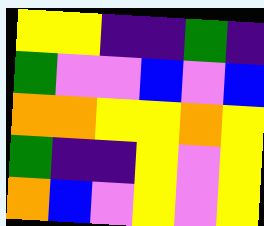[["yellow", "yellow", "indigo", "indigo", "green", "indigo"], ["green", "violet", "violet", "blue", "violet", "blue"], ["orange", "orange", "yellow", "yellow", "orange", "yellow"], ["green", "indigo", "indigo", "yellow", "violet", "yellow"], ["orange", "blue", "violet", "yellow", "violet", "yellow"]]